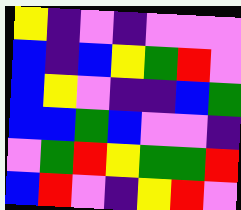[["yellow", "indigo", "violet", "indigo", "violet", "violet", "violet"], ["blue", "indigo", "blue", "yellow", "green", "red", "violet"], ["blue", "yellow", "violet", "indigo", "indigo", "blue", "green"], ["blue", "blue", "green", "blue", "violet", "violet", "indigo"], ["violet", "green", "red", "yellow", "green", "green", "red"], ["blue", "red", "violet", "indigo", "yellow", "red", "violet"]]